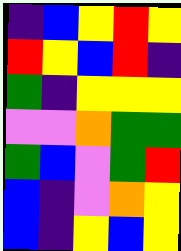[["indigo", "blue", "yellow", "red", "yellow"], ["red", "yellow", "blue", "red", "indigo"], ["green", "indigo", "yellow", "yellow", "yellow"], ["violet", "violet", "orange", "green", "green"], ["green", "blue", "violet", "green", "red"], ["blue", "indigo", "violet", "orange", "yellow"], ["blue", "indigo", "yellow", "blue", "yellow"]]